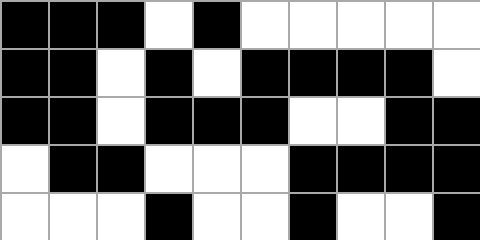[["black", "black", "black", "white", "black", "white", "white", "white", "white", "white"], ["black", "black", "white", "black", "white", "black", "black", "black", "black", "white"], ["black", "black", "white", "black", "black", "black", "white", "white", "black", "black"], ["white", "black", "black", "white", "white", "white", "black", "black", "black", "black"], ["white", "white", "white", "black", "white", "white", "black", "white", "white", "black"]]